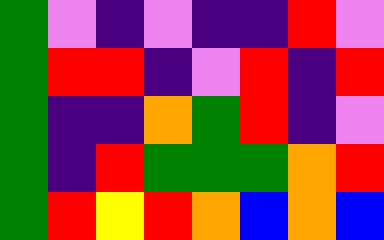[["green", "violet", "indigo", "violet", "indigo", "indigo", "red", "violet"], ["green", "red", "red", "indigo", "violet", "red", "indigo", "red"], ["green", "indigo", "indigo", "orange", "green", "red", "indigo", "violet"], ["green", "indigo", "red", "green", "green", "green", "orange", "red"], ["green", "red", "yellow", "red", "orange", "blue", "orange", "blue"]]